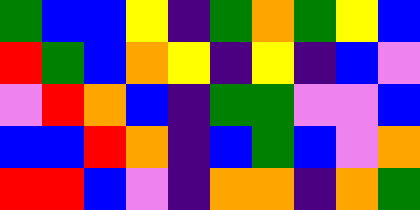[["green", "blue", "blue", "yellow", "indigo", "green", "orange", "green", "yellow", "blue"], ["red", "green", "blue", "orange", "yellow", "indigo", "yellow", "indigo", "blue", "violet"], ["violet", "red", "orange", "blue", "indigo", "green", "green", "violet", "violet", "blue"], ["blue", "blue", "red", "orange", "indigo", "blue", "green", "blue", "violet", "orange"], ["red", "red", "blue", "violet", "indigo", "orange", "orange", "indigo", "orange", "green"]]